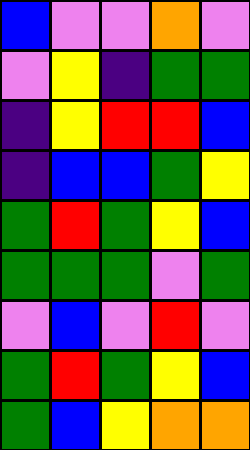[["blue", "violet", "violet", "orange", "violet"], ["violet", "yellow", "indigo", "green", "green"], ["indigo", "yellow", "red", "red", "blue"], ["indigo", "blue", "blue", "green", "yellow"], ["green", "red", "green", "yellow", "blue"], ["green", "green", "green", "violet", "green"], ["violet", "blue", "violet", "red", "violet"], ["green", "red", "green", "yellow", "blue"], ["green", "blue", "yellow", "orange", "orange"]]